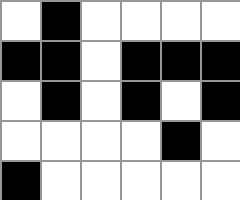[["white", "black", "white", "white", "white", "white"], ["black", "black", "white", "black", "black", "black"], ["white", "black", "white", "black", "white", "black"], ["white", "white", "white", "white", "black", "white"], ["black", "white", "white", "white", "white", "white"]]